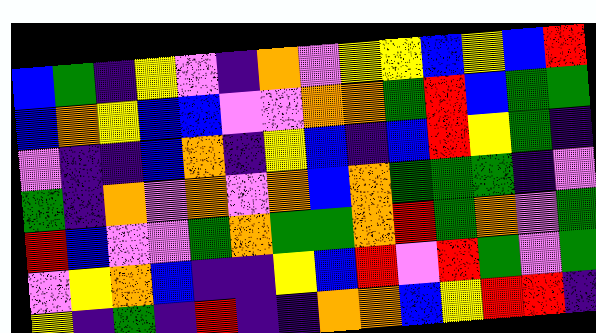[["blue", "green", "indigo", "yellow", "violet", "indigo", "orange", "violet", "yellow", "yellow", "blue", "yellow", "blue", "red"], ["blue", "orange", "yellow", "blue", "blue", "violet", "violet", "orange", "orange", "green", "red", "blue", "green", "green"], ["violet", "indigo", "indigo", "blue", "orange", "indigo", "yellow", "blue", "indigo", "blue", "red", "yellow", "green", "indigo"], ["green", "indigo", "orange", "violet", "orange", "violet", "orange", "blue", "orange", "green", "green", "green", "indigo", "violet"], ["red", "blue", "violet", "violet", "green", "orange", "green", "green", "orange", "red", "green", "orange", "violet", "green"], ["violet", "yellow", "orange", "blue", "indigo", "indigo", "yellow", "blue", "red", "violet", "red", "green", "violet", "green"], ["yellow", "indigo", "green", "indigo", "red", "indigo", "indigo", "orange", "orange", "blue", "yellow", "red", "red", "indigo"]]